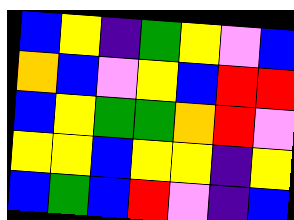[["blue", "yellow", "indigo", "green", "yellow", "violet", "blue"], ["orange", "blue", "violet", "yellow", "blue", "red", "red"], ["blue", "yellow", "green", "green", "orange", "red", "violet"], ["yellow", "yellow", "blue", "yellow", "yellow", "indigo", "yellow"], ["blue", "green", "blue", "red", "violet", "indigo", "blue"]]